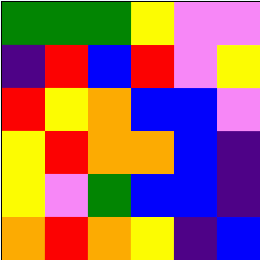[["green", "green", "green", "yellow", "violet", "violet"], ["indigo", "red", "blue", "red", "violet", "yellow"], ["red", "yellow", "orange", "blue", "blue", "violet"], ["yellow", "red", "orange", "orange", "blue", "indigo"], ["yellow", "violet", "green", "blue", "blue", "indigo"], ["orange", "red", "orange", "yellow", "indigo", "blue"]]